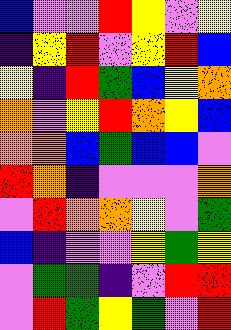[["blue", "violet", "violet", "red", "yellow", "violet", "yellow"], ["indigo", "yellow", "red", "violet", "yellow", "red", "blue"], ["yellow", "indigo", "red", "green", "blue", "yellow", "orange"], ["orange", "violet", "yellow", "red", "orange", "yellow", "blue"], ["orange", "orange", "blue", "green", "blue", "blue", "violet"], ["red", "orange", "indigo", "violet", "violet", "violet", "orange"], ["violet", "red", "orange", "orange", "yellow", "violet", "green"], ["blue", "indigo", "violet", "violet", "yellow", "green", "yellow"], ["violet", "green", "green", "indigo", "violet", "red", "red"], ["violet", "red", "green", "yellow", "green", "violet", "red"]]